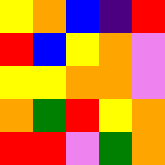[["yellow", "orange", "blue", "indigo", "red"], ["red", "blue", "yellow", "orange", "violet"], ["yellow", "yellow", "orange", "orange", "violet"], ["orange", "green", "red", "yellow", "orange"], ["red", "red", "violet", "green", "orange"]]